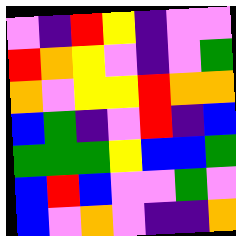[["violet", "indigo", "red", "yellow", "indigo", "violet", "violet"], ["red", "orange", "yellow", "violet", "indigo", "violet", "green"], ["orange", "violet", "yellow", "yellow", "red", "orange", "orange"], ["blue", "green", "indigo", "violet", "red", "indigo", "blue"], ["green", "green", "green", "yellow", "blue", "blue", "green"], ["blue", "red", "blue", "violet", "violet", "green", "violet"], ["blue", "violet", "orange", "violet", "indigo", "indigo", "orange"]]